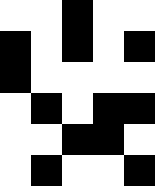[["white", "white", "black", "white", "white"], ["black", "white", "black", "white", "black"], ["black", "white", "white", "white", "white"], ["white", "black", "white", "black", "black"], ["white", "white", "black", "black", "white"], ["white", "black", "white", "white", "black"]]